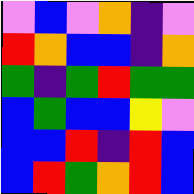[["violet", "blue", "violet", "orange", "indigo", "violet"], ["red", "orange", "blue", "blue", "indigo", "orange"], ["green", "indigo", "green", "red", "green", "green"], ["blue", "green", "blue", "blue", "yellow", "violet"], ["blue", "blue", "red", "indigo", "red", "blue"], ["blue", "red", "green", "orange", "red", "blue"]]